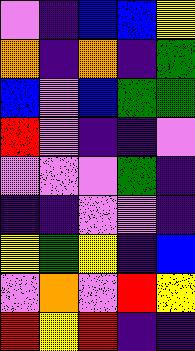[["violet", "indigo", "blue", "blue", "yellow"], ["orange", "indigo", "orange", "indigo", "green"], ["blue", "violet", "blue", "green", "green"], ["red", "violet", "indigo", "indigo", "violet"], ["violet", "violet", "violet", "green", "indigo"], ["indigo", "indigo", "violet", "violet", "indigo"], ["yellow", "green", "yellow", "indigo", "blue"], ["violet", "orange", "violet", "red", "yellow"], ["red", "yellow", "red", "indigo", "indigo"]]